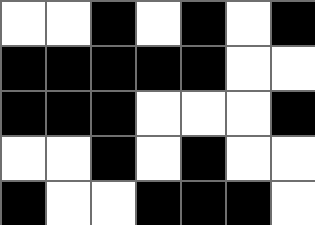[["white", "white", "black", "white", "black", "white", "black"], ["black", "black", "black", "black", "black", "white", "white"], ["black", "black", "black", "white", "white", "white", "black"], ["white", "white", "black", "white", "black", "white", "white"], ["black", "white", "white", "black", "black", "black", "white"]]